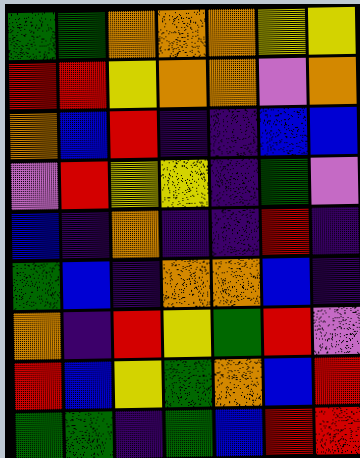[["green", "green", "orange", "orange", "orange", "yellow", "yellow"], ["red", "red", "yellow", "orange", "orange", "violet", "orange"], ["orange", "blue", "red", "indigo", "indigo", "blue", "blue"], ["violet", "red", "yellow", "yellow", "indigo", "green", "violet"], ["blue", "indigo", "orange", "indigo", "indigo", "red", "indigo"], ["green", "blue", "indigo", "orange", "orange", "blue", "indigo"], ["orange", "indigo", "red", "yellow", "green", "red", "violet"], ["red", "blue", "yellow", "green", "orange", "blue", "red"], ["green", "green", "indigo", "green", "blue", "red", "red"]]